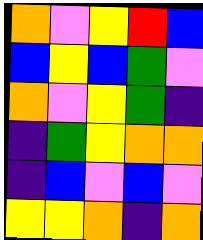[["orange", "violet", "yellow", "red", "blue"], ["blue", "yellow", "blue", "green", "violet"], ["orange", "violet", "yellow", "green", "indigo"], ["indigo", "green", "yellow", "orange", "orange"], ["indigo", "blue", "violet", "blue", "violet"], ["yellow", "yellow", "orange", "indigo", "orange"]]